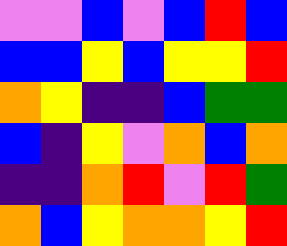[["violet", "violet", "blue", "violet", "blue", "red", "blue"], ["blue", "blue", "yellow", "blue", "yellow", "yellow", "red"], ["orange", "yellow", "indigo", "indigo", "blue", "green", "green"], ["blue", "indigo", "yellow", "violet", "orange", "blue", "orange"], ["indigo", "indigo", "orange", "red", "violet", "red", "green"], ["orange", "blue", "yellow", "orange", "orange", "yellow", "red"]]